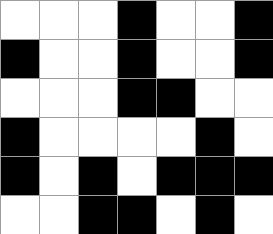[["white", "white", "white", "black", "white", "white", "black"], ["black", "white", "white", "black", "white", "white", "black"], ["white", "white", "white", "black", "black", "white", "white"], ["black", "white", "white", "white", "white", "black", "white"], ["black", "white", "black", "white", "black", "black", "black"], ["white", "white", "black", "black", "white", "black", "white"]]